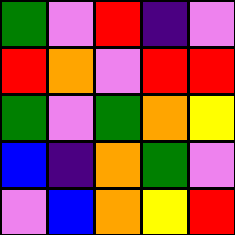[["green", "violet", "red", "indigo", "violet"], ["red", "orange", "violet", "red", "red"], ["green", "violet", "green", "orange", "yellow"], ["blue", "indigo", "orange", "green", "violet"], ["violet", "blue", "orange", "yellow", "red"]]